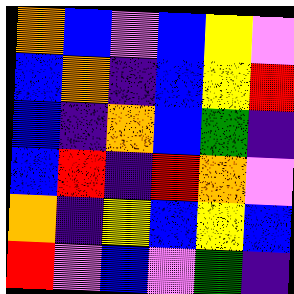[["orange", "blue", "violet", "blue", "yellow", "violet"], ["blue", "orange", "indigo", "blue", "yellow", "red"], ["blue", "indigo", "orange", "blue", "green", "indigo"], ["blue", "red", "indigo", "red", "orange", "violet"], ["orange", "indigo", "yellow", "blue", "yellow", "blue"], ["red", "violet", "blue", "violet", "green", "indigo"]]